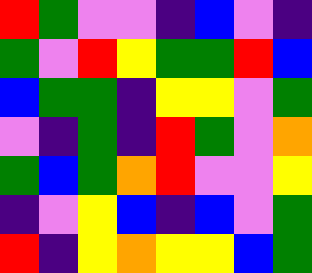[["red", "green", "violet", "violet", "indigo", "blue", "violet", "indigo"], ["green", "violet", "red", "yellow", "green", "green", "red", "blue"], ["blue", "green", "green", "indigo", "yellow", "yellow", "violet", "green"], ["violet", "indigo", "green", "indigo", "red", "green", "violet", "orange"], ["green", "blue", "green", "orange", "red", "violet", "violet", "yellow"], ["indigo", "violet", "yellow", "blue", "indigo", "blue", "violet", "green"], ["red", "indigo", "yellow", "orange", "yellow", "yellow", "blue", "green"]]